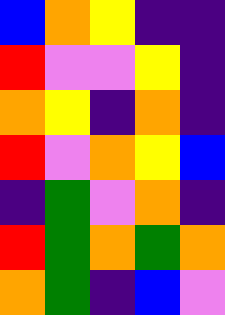[["blue", "orange", "yellow", "indigo", "indigo"], ["red", "violet", "violet", "yellow", "indigo"], ["orange", "yellow", "indigo", "orange", "indigo"], ["red", "violet", "orange", "yellow", "blue"], ["indigo", "green", "violet", "orange", "indigo"], ["red", "green", "orange", "green", "orange"], ["orange", "green", "indigo", "blue", "violet"]]